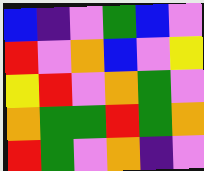[["blue", "indigo", "violet", "green", "blue", "violet"], ["red", "violet", "orange", "blue", "violet", "yellow"], ["yellow", "red", "violet", "orange", "green", "violet"], ["orange", "green", "green", "red", "green", "orange"], ["red", "green", "violet", "orange", "indigo", "violet"]]